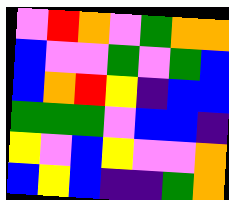[["violet", "red", "orange", "violet", "green", "orange", "orange"], ["blue", "violet", "violet", "green", "violet", "green", "blue"], ["blue", "orange", "red", "yellow", "indigo", "blue", "blue"], ["green", "green", "green", "violet", "blue", "blue", "indigo"], ["yellow", "violet", "blue", "yellow", "violet", "violet", "orange"], ["blue", "yellow", "blue", "indigo", "indigo", "green", "orange"]]